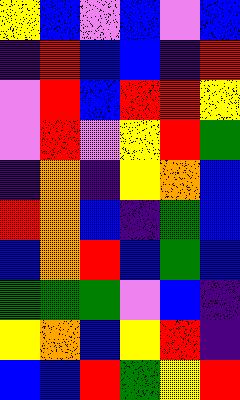[["yellow", "blue", "violet", "blue", "violet", "blue"], ["indigo", "red", "blue", "blue", "indigo", "red"], ["violet", "red", "blue", "red", "red", "yellow"], ["violet", "red", "violet", "yellow", "red", "green"], ["indigo", "orange", "indigo", "yellow", "orange", "blue"], ["red", "orange", "blue", "indigo", "green", "blue"], ["blue", "orange", "red", "blue", "green", "blue"], ["green", "green", "green", "violet", "blue", "indigo"], ["yellow", "orange", "blue", "yellow", "red", "indigo"], ["blue", "blue", "red", "green", "yellow", "red"]]